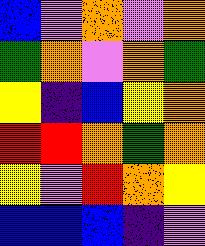[["blue", "violet", "orange", "violet", "orange"], ["green", "orange", "violet", "orange", "green"], ["yellow", "indigo", "blue", "yellow", "orange"], ["red", "red", "orange", "green", "orange"], ["yellow", "violet", "red", "orange", "yellow"], ["blue", "blue", "blue", "indigo", "violet"]]